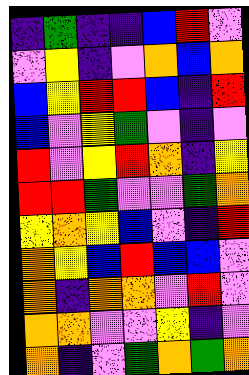[["indigo", "green", "indigo", "indigo", "blue", "red", "violet"], ["violet", "yellow", "indigo", "violet", "orange", "blue", "orange"], ["blue", "yellow", "red", "red", "blue", "indigo", "red"], ["blue", "violet", "yellow", "green", "violet", "indigo", "violet"], ["red", "violet", "yellow", "red", "orange", "indigo", "yellow"], ["red", "red", "green", "violet", "violet", "green", "orange"], ["yellow", "orange", "yellow", "blue", "violet", "indigo", "red"], ["orange", "yellow", "blue", "red", "blue", "blue", "violet"], ["orange", "indigo", "orange", "orange", "violet", "red", "violet"], ["orange", "orange", "violet", "violet", "yellow", "indigo", "violet"], ["orange", "indigo", "violet", "green", "orange", "green", "orange"]]